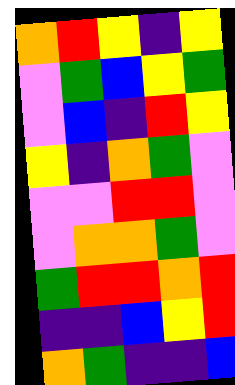[["orange", "red", "yellow", "indigo", "yellow"], ["violet", "green", "blue", "yellow", "green"], ["violet", "blue", "indigo", "red", "yellow"], ["yellow", "indigo", "orange", "green", "violet"], ["violet", "violet", "red", "red", "violet"], ["violet", "orange", "orange", "green", "violet"], ["green", "red", "red", "orange", "red"], ["indigo", "indigo", "blue", "yellow", "red"], ["orange", "green", "indigo", "indigo", "blue"]]